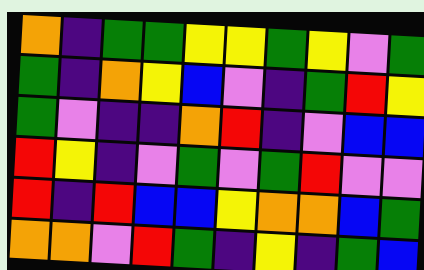[["orange", "indigo", "green", "green", "yellow", "yellow", "green", "yellow", "violet", "green"], ["green", "indigo", "orange", "yellow", "blue", "violet", "indigo", "green", "red", "yellow"], ["green", "violet", "indigo", "indigo", "orange", "red", "indigo", "violet", "blue", "blue"], ["red", "yellow", "indigo", "violet", "green", "violet", "green", "red", "violet", "violet"], ["red", "indigo", "red", "blue", "blue", "yellow", "orange", "orange", "blue", "green"], ["orange", "orange", "violet", "red", "green", "indigo", "yellow", "indigo", "green", "blue"]]